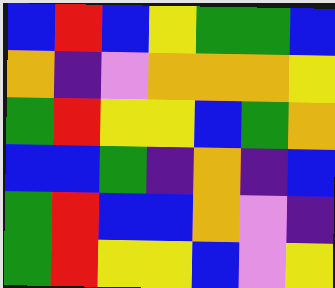[["blue", "red", "blue", "yellow", "green", "green", "blue"], ["orange", "indigo", "violet", "orange", "orange", "orange", "yellow"], ["green", "red", "yellow", "yellow", "blue", "green", "orange"], ["blue", "blue", "green", "indigo", "orange", "indigo", "blue"], ["green", "red", "blue", "blue", "orange", "violet", "indigo"], ["green", "red", "yellow", "yellow", "blue", "violet", "yellow"]]